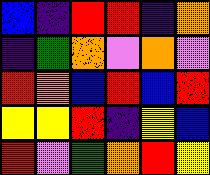[["blue", "indigo", "red", "red", "indigo", "orange"], ["indigo", "green", "orange", "violet", "orange", "violet"], ["red", "orange", "blue", "red", "blue", "red"], ["yellow", "yellow", "red", "indigo", "yellow", "blue"], ["red", "violet", "green", "orange", "red", "yellow"]]